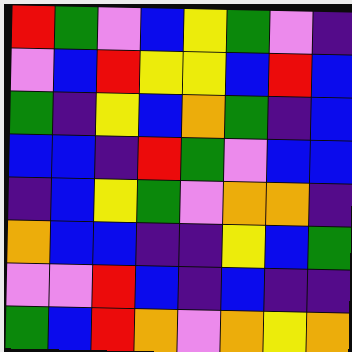[["red", "green", "violet", "blue", "yellow", "green", "violet", "indigo"], ["violet", "blue", "red", "yellow", "yellow", "blue", "red", "blue"], ["green", "indigo", "yellow", "blue", "orange", "green", "indigo", "blue"], ["blue", "blue", "indigo", "red", "green", "violet", "blue", "blue"], ["indigo", "blue", "yellow", "green", "violet", "orange", "orange", "indigo"], ["orange", "blue", "blue", "indigo", "indigo", "yellow", "blue", "green"], ["violet", "violet", "red", "blue", "indigo", "blue", "indigo", "indigo"], ["green", "blue", "red", "orange", "violet", "orange", "yellow", "orange"]]